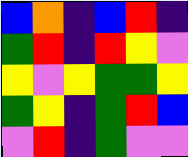[["blue", "orange", "indigo", "blue", "red", "indigo"], ["green", "red", "indigo", "red", "yellow", "violet"], ["yellow", "violet", "yellow", "green", "green", "yellow"], ["green", "yellow", "indigo", "green", "red", "blue"], ["violet", "red", "indigo", "green", "violet", "violet"]]